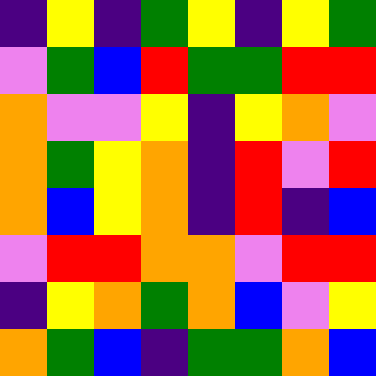[["indigo", "yellow", "indigo", "green", "yellow", "indigo", "yellow", "green"], ["violet", "green", "blue", "red", "green", "green", "red", "red"], ["orange", "violet", "violet", "yellow", "indigo", "yellow", "orange", "violet"], ["orange", "green", "yellow", "orange", "indigo", "red", "violet", "red"], ["orange", "blue", "yellow", "orange", "indigo", "red", "indigo", "blue"], ["violet", "red", "red", "orange", "orange", "violet", "red", "red"], ["indigo", "yellow", "orange", "green", "orange", "blue", "violet", "yellow"], ["orange", "green", "blue", "indigo", "green", "green", "orange", "blue"]]